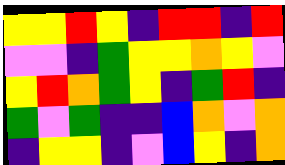[["yellow", "yellow", "red", "yellow", "indigo", "red", "red", "indigo", "red"], ["violet", "violet", "indigo", "green", "yellow", "yellow", "orange", "yellow", "violet"], ["yellow", "red", "orange", "green", "yellow", "indigo", "green", "red", "indigo"], ["green", "violet", "green", "indigo", "indigo", "blue", "orange", "violet", "orange"], ["indigo", "yellow", "yellow", "indigo", "violet", "blue", "yellow", "indigo", "orange"]]